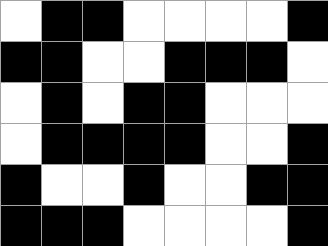[["white", "black", "black", "white", "white", "white", "white", "black"], ["black", "black", "white", "white", "black", "black", "black", "white"], ["white", "black", "white", "black", "black", "white", "white", "white"], ["white", "black", "black", "black", "black", "white", "white", "black"], ["black", "white", "white", "black", "white", "white", "black", "black"], ["black", "black", "black", "white", "white", "white", "white", "black"]]